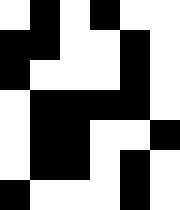[["white", "black", "white", "black", "white", "white"], ["black", "black", "white", "white", "black", "white"], ["black", "white", "white", "white", "black", "white"], ["white", "black", "black", "black", "black", "white"], ["white", "black", "black", "white", "white", "black"], ["white", "black", "black", "white", "black", "white"], ["black", "white", "white", "white", "black", "white"]]